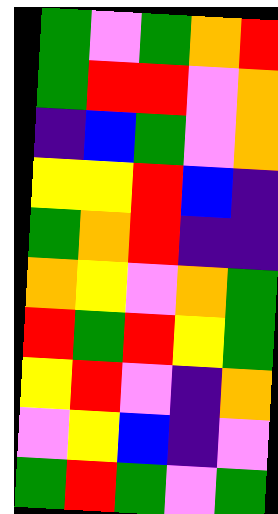[["green", "violet", "green", "orange", "red"], ["green", "red", "red", "violet", "orange"], ["indigo", "blue", "green", "violet", "orange"], ["yellow", "yellow", "red", "blue", "indigo"], ["green", "orange", "red", "indigo", "indigo"], ["orange", "yellow", "violet", "orange", "green"], ["red", "green", "red", "yellow", "green"], ["yellow", "red", "violet", "indigo", "orange"], ["violet", "yellow", "blue", "indigo", "violet"], ["green", "red", "green", "violet", "green"]]